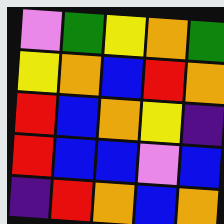[["violet", "green", "yellow", "orange", "green"], ["yellow", "orange", "blue", "red", "orange"], ["red", "blue", "orange", "yellow", "indigo"], ["red", "blue", "blue", "violet", "blue"], ["indigo", "red", "orange", "blue", "orange"]]